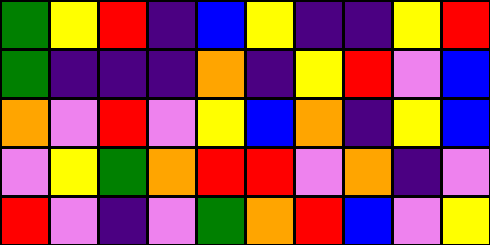[["green", "yellow", "red", "indigo", "blue", "yellow", "indigo", "indigo", "yellow", "red"], ["green", "indigo", "indigo", "indigo", "orange", "indigo", "yellow", "red", "violet", "blue"], ["orange", "violet", "red", "violet", "yellow", "blue", "orange", "indigo", "yellow", "blue"], ["violet", "yellow", "green", "orange", "red", "red", "violet", "orange", "indigo", "violet"], ["red", "violet", "indigo", "violet", "green", "orange", "red", "blue", "violet", "yellow"]]